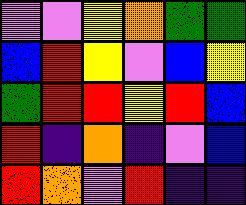[["violet", "violet", "yellow", "orange", "green", "green"], ["blue", "red", "yellow", "violet", "blue", "yellow"], ["green", "red", "red", "yellow", "red", "blue"], ["red", "indigo", "orange", "indigo", "violet", "blue"], ["red", "orange", "violet", "red", "indigo", "indigo"]]